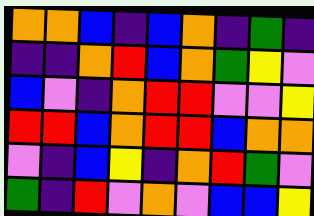[["orange", "orange", "blue", "indigo", "blue", "orange", "indigo", "green", "indigo"], ["indigo", "indigo", "orange", "red", "blue", "orange", "green", "yellow", "violet"], ["blue", "violet", "indigo", "orange", "red", "red", "violet", "violet", "yellow"], ["red", "red", "blue", "orange", "red", "red", "blue", "orange", "orange"], ["violet", "indigo", "blue", "yellow", "indigo", "orange", "red", "green", "violet"], ["green", "indigo", "red", "violet", "orange", "violet", "blue", "blue", "yellow"]]